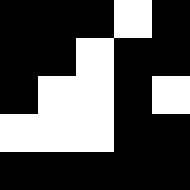[["black", "black", "black", "white", "black"], ["black", "black", "white", "black", "black"], ["black", "white", "white", "black", "white"], ["white", "white", "white", "black", "black"], ["black", "black", "black", "black", "black"]]